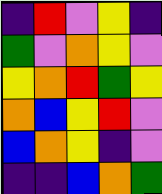[["indigo", "red", "violet", "yellow", "indigo"], ["green", "violet", "orange", "yellow", "violet"], ["yellow", "orange", "red", "green", "yellow"], ["orange", "blue", "yellow", "red", "violet"], ["blue", "orange", "yellow", "indigo", "violet"], ["indigo", "indigo", "blue", "orange", "green"]]